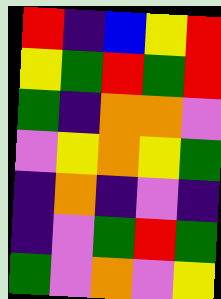[["red", "indigo", "blue", "yellow", "red"], ["yellow", "green", "red", "green", "red"], ["green", "indigo", "orange", "orange", "violet"], ["violet", "yellow", "orange", "yellow", "green"], ["indigo", "orange", "indigo", "violet", "indigo"], ["indigo", "violet", "green", "red", "green"], ["green", "violet", "orange", "violet", "yellow"]]